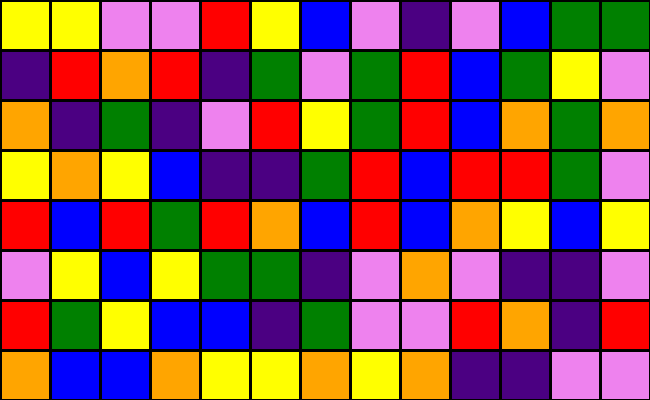[["yellow", "yellow", "violet", "violet", "red", "yellow", "blue", "violet", "indigo", "violet", "blue", "green", "green"], ["indigo", "red", "orange", "red", "indigo", "green", "violet", "green", "red", "blue", "green", "yellow", "violet"], ["orange", "indigo", "green", "indigo", "violet", "red", "yellow", "green", "red", "blue", "orange", "green", "orange"], ["yellow", "orange", "yellow", "blue", "indigo", "indigo", "green", "red", "blue", "red", "red", "green", "violet"], ["red", "blue", "red", "green", "red", "orange", "blue", "red", "blue", "orange", "yellow", "blue", "yellow"], ["violet", "yellow", "blue", "yellow", "green", "green", "indigo", "violet", "orange", "violet", "indigo", "indigo", "violet"], ["red", "green", "yellow", "blue", "blue", "indigo", "green", "violet", "violet", "red", "orange", "indigo", "red"], ["orange", "blue", "blue", "orange", "yellow", "yellow", "orange", "yellow", "orange", "indigo", "indigo", "violet", "violet"]]